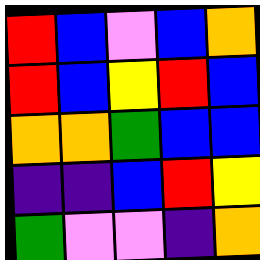[["red", "blue", "violet", "blue", "orange"], ["red", "blue", "yellow", "red", "blue"], ["orange", "orange", "green", "blue", "blue"], ["indigo", "indigo", "blue", "red", "yellow"], ["green", "violet", "violet", "indigo", "orange"]]